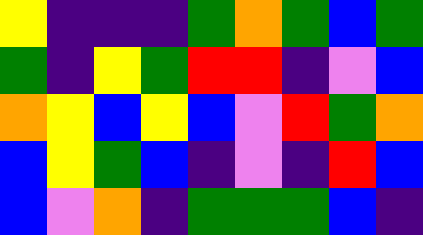[["yellow", "indigo", "indigo", "indigo", "green", "orange", "green", "blue", "green"], ["green", "indigo", "yellow", "green", "red", "red", "indigo", "violet", "blue"], ["orange", "yellow", "blue", "yellow", "blue", "violet", "red", "green", "orange"], ["blue", "yellow", "green", "blue", "indigo", "violet", "indigo", "red", "blue"], ["blue", "violet", "orange", "indigo", "green", "green", "green", "blue", "indigo"]]